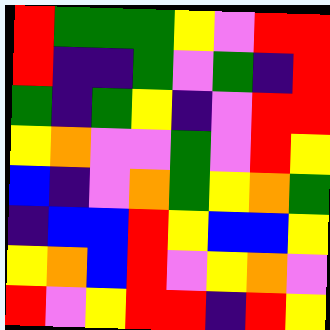[["red", "green", "green", "green", "yellow", "violet", "red", "red"], ["red", "indigo", "indigo", "green", "violet", "green", "indigo", "red"], ["green", "indigo", "green", "yellow", "indigo", "violet", "red", "red"], ["yellow", "orange", "violet", "violet", "green", "violet", "red", "yellow"], ["blue", "indigo", "violet", "orange", "green", "yellow", "orange", "green"], ["indigo", "blue", "blue", "red", "yellow", "blue", "blue", "yellow"], ["yellow", "orange", "blue", "red", "violet", "yellow", "orange", "violet"], ["red", "violet", "yellow", "red", "red", "indigo", "red", "yellow"]]